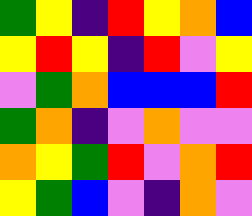[["green", "yellow", "indigo", "red", "yellow", "orange", "blue"], ["yellow", "red", "yellow", "indigo", "red", "violet", "yellow"], ["violet", "green", "orange", "blue", "blue", "blue", "red"], ["green", "orange", "indigo", "violet", "orange", "violet", "violet"], ["orange", "yellow", "green", "red", "violet", "orange", "red"], ["yellow", "green", "blue", "violet", "indigo", "orange", "violet"]]